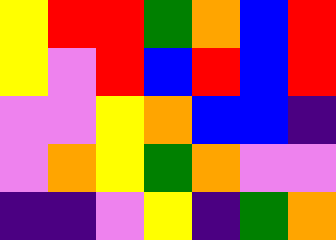[["yellow", "red", "red", "green", "orange", "blue", "red"], ["yellow", "violet", "red", "blue", "red", "blue", "red"], ["violet", "violet", "yellow", "orange", "blue", "blue", "indigo"], ["violet", "orange", "yellow", "green", "orange", "violet", "violet"], ["indigo", "indigo", "violet", "yellow", "indigo", "green", "orange"]]